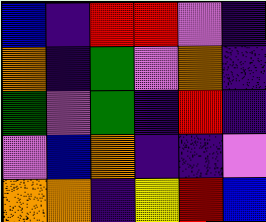[["blue", "indigo", "red", "red", "violet", "indigo"], ["orange", "indigo", "green", "violet", "orange", "indigo"], ["green", "violet", "green", "indigo", "red", "indigo"], ["violet", "blue", "orange", "indigo", "indigo", "violet"], ["orange", "orange", "indigo", "yellow", "red", "blue"]]